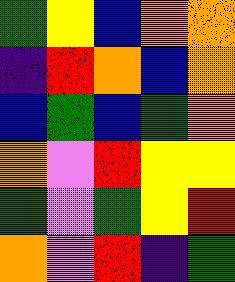[["green", "yellow", "blue", "orange", "orange"], ["indigo", "red", "orange", "blue", "orange"], ["blue", "green", "blue", "green", "orange"], ["orange", "violet", "red", "yellow", "yellow"], ["green", "violet", "green", "yellow", "red"], ["orange", "violet", "red", "indigo", "green"]]